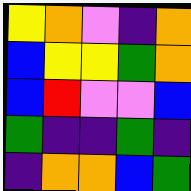[["yellow", "orange", "violet", "indigo", "orange"], ["blue", "yellow", "yellow", "green", "orange"], ["blue", "red", "violet", "violet", "blue"], ["green", "indigo", "indigo", "green", "indigo"], ["indigo", "orange", "orange", "blue", "green"]]